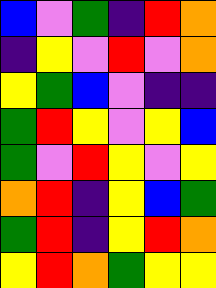[["blue", "violet", "green", "indigo", "red", "orange"], ["indigo", "yellow", "violet", "red", "violet", "orange"], ["yellow", "green", "blue", "violet", "indigo", "indigo"], ["green", "red", "yellow", "violet", "yellow", "blue"], ["green", "violet", "red", "yellow", "violet", "yellow"], ["orange", "red", "indigo", "yellow", "blue", "green"], ["green", "red", "indigo", "yellow", "red", "orange"], ["yellow", "red", "orange", "green", "yellow", "yellow"]]